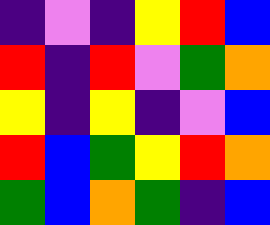[["indigo", "violet", "indigo", "yellow", "red", "blue"], ["red", "indigo", "red", "violet", "green", "orange"], ["yellow", "indigo", "yellow", "indigo", "violet", "blue"], ["red", "blue", "green", "yellow", "red", "orange"], ["green", "blue", "orange", "green", "indigo", "blue"]]